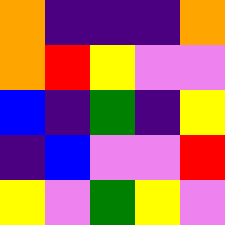[["orange", "indigo", "indigo", "indigo", "orange"], ["orange", "red", "yellow", "violet", "violet"], ["blue", "indigo", "green", "indigo", "yellow"], ["indigo", "blue", "violet", "violet", "red"], ["yellow", "violet", "green", "yellow", "violet"]]